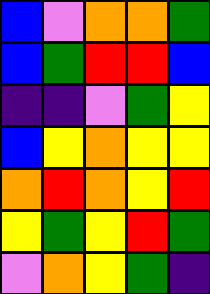[["blue", "violet", "orange", "orange", "green"], ["blue", "green", "red", "red", "blue"], ["indigo", "indigo", "violet", "green", "yellow"], ["blue", "yellow", "orange", "yellow", "yellow"], ["orange", "red", "orange", "yellow", "red"], ["yellow", "green", "yellow", "red", "green"], ["violet", "orange", "yellow", "green", "indigo"]]